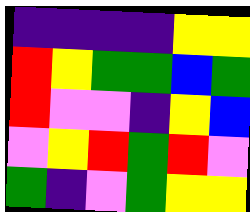[["indigo", "indigo", "indigo", "indigo", "yellow", "yellow"], ["red", "yellow", "green", "green", "blue", "green"], ["red", "violet", "violet", "indigo", "yellow", "blue"], ["violet", "yellow", "red", "green", "red", "violet"], ["green", "indigo", "violet", "green", "yellow", "yellow"]]